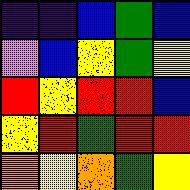[["indigo", "indigo", "blue", "green", "blue"], ["violet", "blue", "yellow", "green", "yellow"], ["red", "yellow", "red", "red", "blue"], ["yellow", "red", "green", "red", "red"], ["orange", "yellow", "orange", "green", "yellow"]]